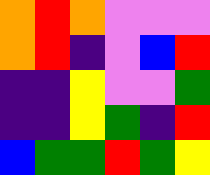[["orange", "red", "orange", "violet", "violet", "violet"], ["orange", "red", "indigo", "violet", "blue", "red"], ["indigo", "indigo", "yellow", "violet", "violet", "green"], ["indigo", "indigo", "yellow", "green", "indigo", "red"], ["blue", "green", "green", "red", "green", "yellow"]]